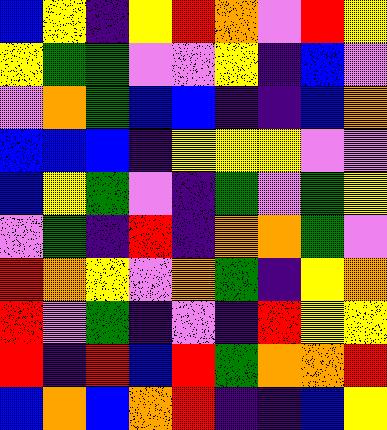[["blue", "yellow", "indigo", "yellow", "red", "orange", "violet", "red", "yellow"], ["yellow", "green", "green", "violet", "violet", "yellow", "indigo", "blue", "violet"], ["violet", "orange", "green", "blue", "blue", "indigo", "indigo", "blue", "orange"], ["blue", "blue", "blue", "indigo", "yellow", "yellow", "yellow", "violet", "violet"], ["blue", "yellow", "green", "violet", "indigo", "green", "violet", "green", "yellow"], ["violet", "green", "indigo", "red", "indigo", "orange", "orange", "green", "violet"], ["red", "orange", "yellow", "violet", "orange", "green", "indigo", "yellow", "orange"], ["red", "violet", "green", "indigo", "violet", "indigo", "red", "yellow", "yellow"], ["red", "indigo", "red", "blue", "red", "green", "orange", "orange", "red"], ["blue", "orange", "blue", "orange", "red", "indigo", "indigo", "blue", "yellow"]]